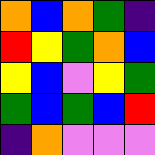[["orange", "blue", "orange", "green", "indigo"], ["red", "yellow", "green", "orange", "blue"], ["yellow", "blue", "violet", "yellow", "green"], ["green", "blue", "green", "blue", "red"], ["indigo", "orange", "violet", "violet", "violet"]]